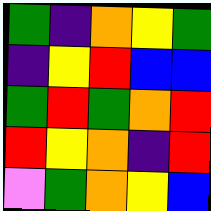[["green", "indigo", "orange", "yellow", "green"], ["indigo", "yellow", "red", "blue", "blue"], ["green", "red", "green", "orange", "red"], ["red", "yellow", "orange", "indigo", "red"], ["violet", "green", "orange", "yellow", "blue"]]